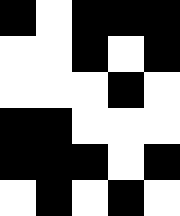[["black", "white", "black", "black", "black"], ["white", "white", "black", "white", "black"], ["white", "white", "white", "black", "white"], ["black", "black", "white", "white", "white"], ["black", "black", "black", "white", "black"], ["white", "black", "white", "black", "white"]]